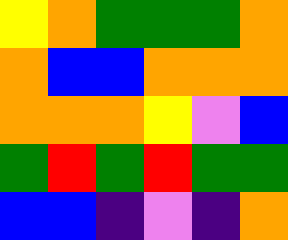[["yellow", "orange", "green", "green", "green", "orange"], ["orange", "blue", "blue", "orange", "orange", "orange"], ["orange", "orange", "orange", "yellow", "violet", "blue"], ["green", "red", "green", "red", "green", "green"], ["blue", "blue", "indigo", "violet", "indigo", "orange"]]